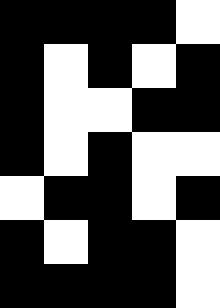[["black", "black", "black", "black", "white"], ["black", "white", "black", "white", "black"], ["black", "white", "white", "black", "black"], ["black", "white", "black", "white", "white"], ["white", "black", "black", "white", "black"], ["black", "white", "black", "black", "white"], ["black", "black", "black", "black", "white"]]